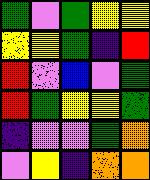[["green", "violet", "green", "yellow", "yellow"], ["yellow", "yellow", "green", "indigo", "red"], ["red", "violet", "blue", "violet", "green"], ["red", "green", "yellow", "yellow", "green"], ["indigo", "violet", "violet", "green", "orange"], ["violet", "yellow", "indigo", "orange", "orange"]]